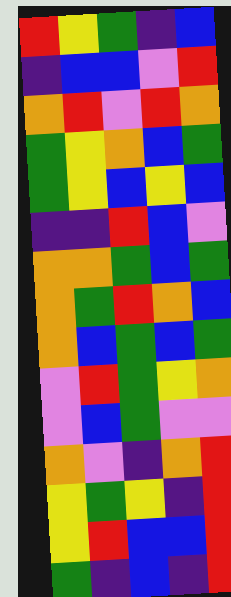[["red", "yellow", "green", "indigo", "blue"], ["indigo", "blue", "blue", "violet", "red"], ["orange", "red", "violet", "red", "orange"], ["green", "yellow", "orange", "blue", "green"], ["green", "yellow", "blue", "yellow", "blue"], ["indigo", "indigo", "red", "blue", "violet"], ["orange", "orange", "green", "blue", "green"], ["orange", "green", "red", "orange", "blue"], ["orange", "blue", "green", "blue", "green"], ["violet", "red", "green", "yellow", "orange"], ["violet", "blue", "green", "violet", "violet"], ["orange", "violet", "indigo", "orange", "red"], ["yellow", "green", "yellow", "indigo", "red"], ["yellow", "red", "blue", "blue", "red"], ["green", "indigo", "blue", "indigo", "red"]]